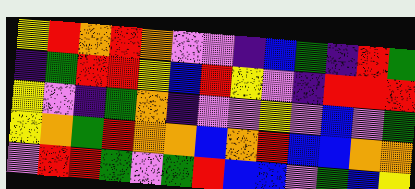[["yellow", "red", "orange", "red", "orange", "violet", "violet", "indigo", "blue", "green", "indigo", "red", "green"], ["indigo", "green", "red", "red", "yellow", "blue", "red", "yellow", "violet", "indigo", "red", "red", "red"], ["yellow", "violet", "indigo", "green", "orange", "indigo", "violet", "violet", "yellow", "violet", "blue", "violet", "green"], ["yellow", "orange", "green", "red", "orange", "orange", "blue", "orange", "red", "blue", "blue", "orange", "orange"], ["violet", "red", "red", "green", "violet", "green", "red", "blue", "blue", "violet", "green", "blue", "yellow"]]